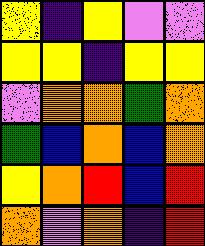[["yellow", "indigo", "yellow", "violet", "violet"], ["yellow", "yellow", "indigo", "yellow", "yellow"], ["violet", "orange", "orange", "green", "orange"], ["green", "blue", "orange", "blue", "orange"], ["yellow", "orange", "red", "blue", "red"], ["orange", "violet", "orange", "indigo", "red"]]